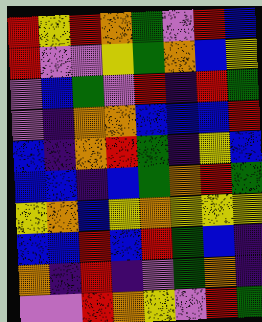[["red", "yellow", "red", "orange", "green", "violet", "red", "blue"], ["red", "violet", "violet", "yellow", "green", "orange", "blue", "yellow"], ["violet", "blue", "green", "violet", "red", "indigo", "red", "green"], ["violet", "indigo", "orange", "orange", "blue", "blue", "blue", "red"], ["blue", "indigo", "orange", "red", "green", "indigo", "yellow", "blue"], ["blue", "blue", "indigo", "blue", "green", "orange", "red", "green"], ["yellow", "orange", "blue", "yellow", "orange", "yellow", "yellow", "yellow"], ["blue", "blue", "red", "blue", "red", "green", "blue", "indigo"], ["orange", "indigo", "red", "indigo", "violet", "green", "orange", "indigo"], ["violet", "violet", "red", "orange", "yellow", "violet", "red", "green"]]